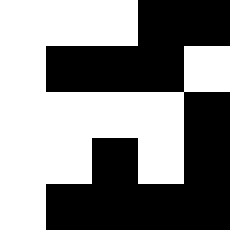[["white", "white", "white", "black", "black"], ["white", "black", "black", "black", "white"], ["white", "white", "white", "white", "black"], ["white", "white", "black", "white", "black"], ["white", "black", "black", "black", "black"]]